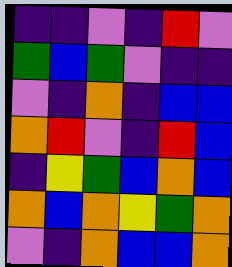[["indigo", "indigo", "violet", "indigo", "red", "violet"], ["green", "blue", "green", "violet", "indigo", "indigo"], ["violet", "indigo", "orange", "indigo", "blue", "blue"], ["orange", "red", "violet", "indigo", "red", "blue"], ["indigo", "yellow", "green", "blue", "orange", "blue"], ["orange", "blue", "orange", "yellow", "green", "orange"], ["violet", "indigo", "orange", "blue", "blue", "orange"]]